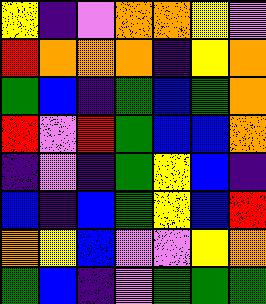[["yellow", "indigo", "violet", "orange", "orange", "yellow", "violet"], ["red", "orange", "orange", "orange", "indigo", "yellow", "orange"], ["green", "blue", "indigo", "green", "blue", "green", "orange"], ["red", "violet", "red", "green", "blue", "blue", "orange"], ["indigo", "violet", "indigo", "green", "yellow", "blue", "indigo"], ["blue", "indigo", "blue", "green", "yellow", "blue", "red"], ["orange", "yellow", "blue", "violet", "violet", "yellow", "orange"], ["green", "blue", "indigo", "violet", "green", "green", "green"]]